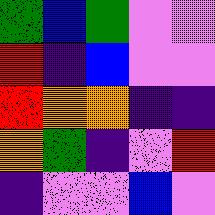[["green", "blue", "green", "violet", "violet"], ["red", "indigo", "blue", "violet", "violet"], ["red", "orange", "orange", "indigo", "indigo"], ["orange", "green", "indigo", "violet", "red"], ["indigo", "violet", "violet", "blue", "violet"]]